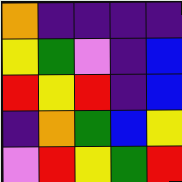[["orange", "indigo", "indigo", "indigo", "indigo"], ["yellow", "green", "violet", "indigo", "blue"], ["red", "yellow", "red", "indigo", "blue"], ["indigo", "orange", "green", "blue", "yellow"], ["violet", "red", "yellow", "green", "red"]]